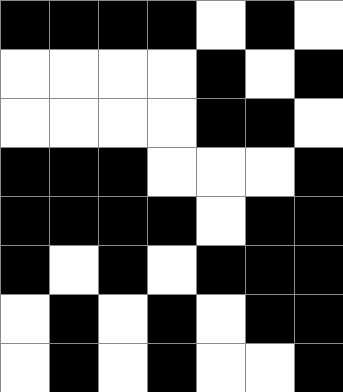[["black", "black", "black", "black", "white", "black", "white"], ["white", "white", "white", "white", "black", "white", "black"], ["white", "white", "white", "white", "black", "black", "white"], ["black", "black", "black", "white", "white", "white", "black"], ["black", "black", "black", "black", "white", "black", "black"], ["black", "white", "black", "white", "black", "black", "black"], ["white", "black", "white", "black", "white", "black", "black"], ["white", "black", "white", "black", "white", "white", "black"]]